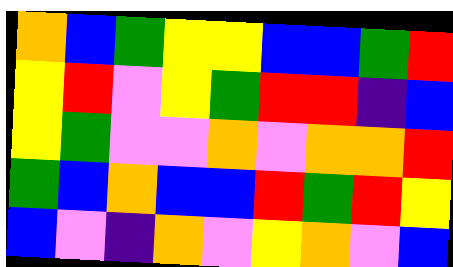[["orange", "blue", "green", "yellow", "yellow", "blue", "blue", "green", "red"], ["yellow", "red", "violet", "yellow", "green", "red", "red", "indigo", "blue"], ["yellow", "green", "violet", "violet", "orange", "violet", "orange", "orange", "red"], ["green", "blue", "orange", "blue", "blue", "red", "green", "red", "yellow"], ["blue", "violet", "indigo", "orange", "violet", "yellow", "orange", "violet", "blue"]]